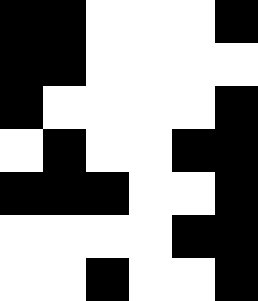[["black", "black", "white", "white", "white", "black"], ["black", "black", "white", "white", "white", "white"], ["black", "white", "white", "white", "white", "black"], ["white", "black", "white", "white", "black", "black"], ["black", "black", "black", "white", "white", "black"], ["white", "white", "white", "white", "black", "black"], ["white", "white", "black", "white", "white", "black"]]